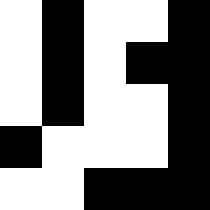[["white", "black", "white", "white", "black"], ["white", "black", "white", "black", "black"], ["white", "black", "white", "white", "black"], ["black", "white", "white", "white", "black"], ["white", "white", "black", "black", "black"]]